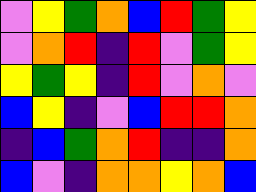[["violet", "yellow", "green", "orange", "blue", "red", "green", "yellow"], ["violet", "orange", "red", "indigo", "red", "violet", "green", "yellow"], ["yellow", "green", "yellow", "indigo", "red", "violet", "orange", "violet"], ["blue", "yellow", "indigo", "violet", "blue", "red", "red", "orange"], ["indigo", "blue", "green", "orange", "red", "indigo", "indigo", "orange"], ["blue", "violet", "indigo", "orange", "orange", "yellow", "orange", "blue"]]